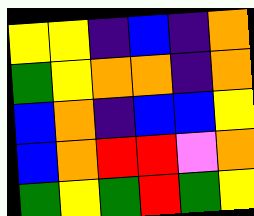[["yellow", "yellow", "indigo", "blue", "indigo", "orange"], ["green", "yellow", "orange", "orange", "indigo", "orange"], ["blue", "orange", "indigo", "blue", "blue", "yellow"], ["blue", "orange", "red", "red", "violet", "orange"], ["green", "yellow", "green", "red", "green", "yellow"]]